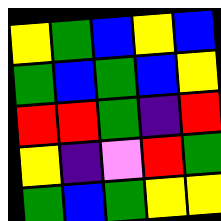[["yellow", "green", "blue", "yellow", "blue"], ["green", "blue", "green", "blue", "yellow"], ["red", "red", "green", "indigo", "red"], ["yellow", "indigo", "violet", "red", "green"], ["green", "blue", "green", "yellow", "yellow"]]